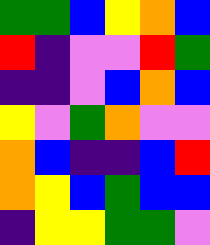[["green", "green", "blue", "yellow", "orange", "blue"], ["red", "indigo", "violet", "violet", "red", "green"], ["indigo", "indigo", "violet", "blue", "orange", "blue"], ["yellow", "violet", "green", "orange", "violet", "violet"], ["orange", "blue", "indigo", "indigo", "blue", "red"], ["orange", "yellow", "blue", "green", "blue", "blue"], ["indigo", "yellow", "yellow", "green", "green", "violet"]]